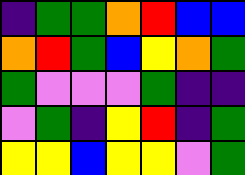[["indigo", "green", "green", "orange", "red", "blue", "blue"], ["orange", "red", "green", "blue", "yellow", "orange", "green"], ["green", "violet", "violet", "violet", "green", "indigo", "indigo"], ["violet", "green", "indigo", "yellow", "red", "indigo", "green"], ["yellow", "yellow", "blue", "yellow", "yellow", "violet", "green"]]